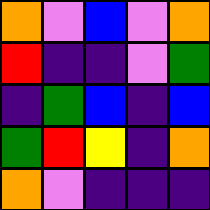[["orange", "violet", "blue", "violet", "orange"], ["red", "indigo", "indigo", "violet", "green"], ["indigo", "green", "blue", "indigo", "blue"], ["green", "red", "yellow", "indigo", "orange"], ["orange", "violet", "indigo", "indigo", "indigo"]]